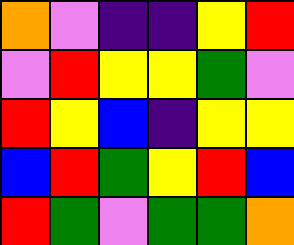[["orange", "violet", "indigo", "indigo", "yellow", "red"], ["violet", "red", "yellow", "yellow", "green", "violet"], ["red", "yellow", "blue", "indigo", "yellow", "yellow"], ["blue", "red", "green", "yellow", "red", "blue"], ["red", "green", "violet", "green", "green", "orange"]]